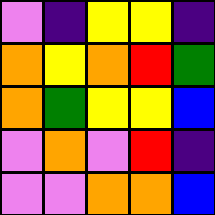[["violet", "indigo", "yellow", "yellow", "indigo"], ["orange", "yellow", "orange", "red", "green"], ["orange", "green", "yellow", "yellow", "blue"], ["violet", "orange", "violet", "red", "indigo"], ["violet", "violet", "orange", "orange", "blue"]]